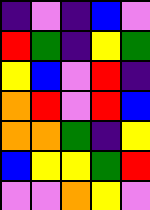[["indigo", "violet", "indigo", "blue", "violet"], ["red", "green", "indigo", "yellow", "green"], ["yellow", "blue", "violet", "red", "indigo"], ["orange", "red", "violet", "red", "blue"], ["orange", "orange", "green", "indigo", "yellow"], ["blue", "yellow", "yellow", "green", "red"], ["violet", "violet", "orange", "yellow", "violet"]]